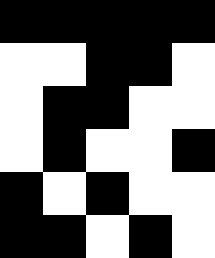[["black", "black", "black", "black", "black"], ["white", "white", "black", "black", "white"], ["white", "black", "black", "white", "white"], ["white", "black", "white", "white", "black"], ["black", "white", "black", "white", "white"], ["black", "black", "white", "black", "white"]]